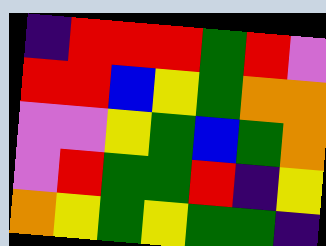[["indigo", "red", "red", "red", "green", "red", "violet"], ["red", "red", "blue", "yellow", "green", "orange", "orange"], ["violet", "violet", "yellow", "green", "blue", "green", "orange"], ["violet", "red", "green", "green", "red", "indigo", "yellow"], ["orange", "yellow", "green", "yellow", "green", "green", "indigo"]]